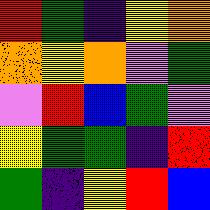[["red", "green", "indigo", "yellow", "orange"], ["orange", "yellow", "orange", "violet", "green"], ["violet", "red", "blue", "green", "violet"], ["yellow", "green", "green", "indigo", "red"], ["green", "indigo", "yellow", "red", "blue"]]